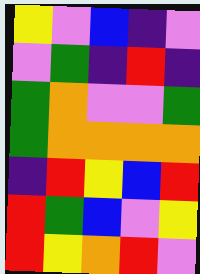[["yellow", "violet", "blue", "indigo", "violet"], ["violet", "green", "indigo", "red", "indigo"], ["green", "orange", "violet", "violet", "green"], ["green", "orange", "orange", "orange", "orange"], ["indigo", "red", "yellow", "blue", "red"], ["red", "green", "blue", "violet", "yellow"], ["red", "yellow", "orange", "red", "violet"]]